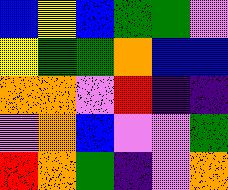[["blue", "yellow", "blue", "green", "green", "violet"], ["yellow", "green", "green", "orange", "blue", "blue"], ["orange", "orange", "violet", "red", "indigo", "indigo"], ["violet", "orange", "blue", "violet", "violet", "green"], ["red", "orange", "green", "indigo", "violet", "orange"]]